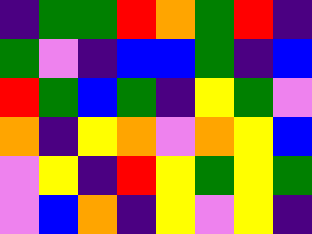[["indigo", "green", "green", "red", "orange", "green", "red", "indigo"], ["green", "violet", "indigo", "blue", "blue", "green", "indigo", "blue"], ["red", "green", "blue", "green", "indigo", "yellow", "green", "violet"], ["orange", "indigo", "yellow", "orange", "violet", "orange", "yellow", "blue"], ["violet", "yellow", "indigo", "red", "yellow", "green", "yellow", "green"], ["violet", "blue", "orange", "indigo", "yellow", "violet", "yellow", "indigo"]]